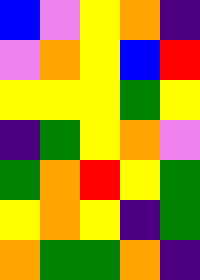[["blue", "violet", "yellow", "orange", "indigo"], ["violet", "orange", "yellow", "blue", "red"], ["yellow", "yellow", "yellow", "green", "yellow"], ["indigo", "green", "yellow", "orange", "violet"], ["green", "orange", "red", "yellow", "green"], ["yellow", "orange", "yellow", "indigo", "green"], ["orange", "green", "green", "orange", "indigo"]]